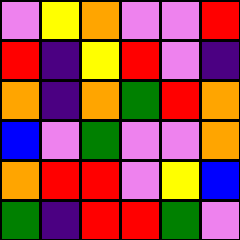[["violet", "yellow", "orange", "violet", "violet", "red"], ["red", "indigo", "yellow", "red", "violet", "indigo"], ["orange", "indigo", "orange", "green", "red", "orange"], ["blue", "violet", "green", "violet", "violet", "orange"], ["orange", "red", "red", "violet", "yellow", "blue"], ["green", "indigo", "red", "red", "green", "violet"]]